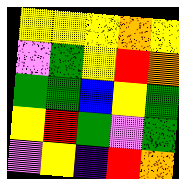[["yellow", "yellow", "yellow", "orange", "yellow"], ["violet", "green", "yellow", "red", "orange"], ["green", "green", "blue", "yellow", "green"], ["yellow", "red", "green", "violet", "green"], ["violet", "yellow", "indigo", "red", "orange"]]